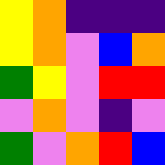[["yellow", "orange", "indigo", "indigo", "indigo"], ["yellow", "orange", "violet", "blue", "orange"], ["green", "yellow", "violet", "red", "red"], ["violet", "orange", "violet", "indigo", "violet"], ["green", "violet", "orange", "red", "blue"]]